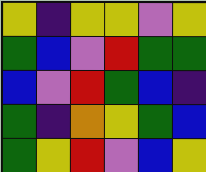[["yellow", "indigo", "yellow", "yellow", "violet", "yellow"], ["green", "blue", "violet", "red", "green", "green"], ["blue", "violet", "red", "green", "blue", "indigo"], ["green", "indigo", "orange", "yellow", "green", "blue"], ["green", "yellow", "red", "violet", "blue", "yellow"]]